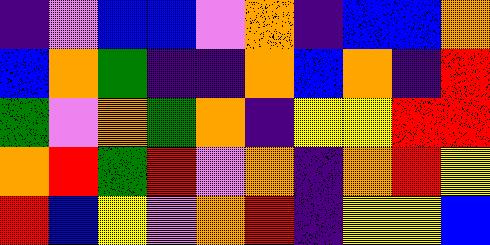[["indigo", "violet", "blue", "blue", "violet", "orange", "indigo", "blue", "blue", "orange"], ["blue", "orange", "green", "indigo", "indigo", "orange", "blue", "orange", "indigo", "red"], ["green", "violet", "orange", "green", "orange", "indigo", "yellow", "yellow", "red", "red"], ["orange", "red", "green", "red", "violet", "orange", "indigo", "orange", "red", "yellow"], ["red", "blue", "yellow", "violet", "orange", "red", "indigo", "yellow", "yellow", "blue"]]